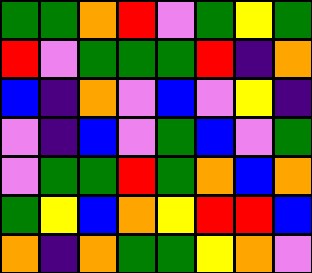[["green", "green", "orange", "red", "violet", "green", "yellow", "green"], ["red", "violet", "green", "green", "green", "red", "indigo", "orange"], ["blue", "indigo", "orange", "violet", "blue", "violet", "yellow", "indigo"], ["violet", "indigo", "blue", "violet", "green", "blue", "violet", "green"], ["violet", "green", "green", "red", "green", "orange", "blue", "orange"], ["green", "yellow", "blue", "orange", "yellow", "red", "red", "blue"], ["orange", "indigo", "orange", "green", "green", "yellow", "orange", "violet"]]